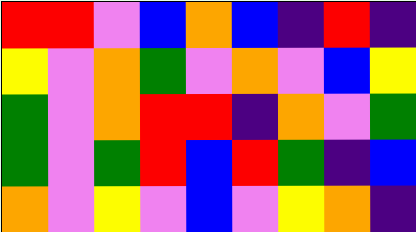[["red", "red", "violet", "blue", "orange", "blue", "indigo", "red", "indigo"], ["yellow", "violet", "orange", "green", "violet", "orange", "violet", "blue", "yellow"], ["green", "violet", "orange", "red", "red", "indigo", "orange", "violet", "green"], ["green", "violet", "green", "red", "blue", "red", "green", "indigo", "blue"], ["orange", "violet", "yellow", "violet", "blue", "violet", "yellow", "orange", "indigo"]]